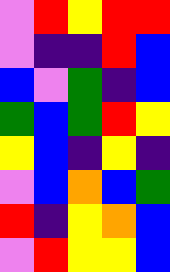[["violet", "red", "yellow", "red", "red"], ["violet", "indigo", "indigo", "red", "blue"], ["blue", "violet", "green", "indigo", "blue"], ["green", "blue", "green", "red", "yellow"], ["yellow", "blue", "indigo", "yellow", "indigo"], ["violet", "blue", "orange", "blue", "green"], ["red", "indigo", "yellow", "orange", "blue"], ["violet", "red", "yellow", "yellow", "blue"]]